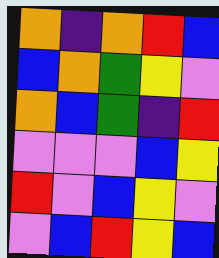[["orange", "indigo", "orange", "red", "blue"], ["blue", "orange", "green", "yellow", "violet"], ["orange", "blue", "green", "indigo", "red"], ["violet", "violet", "violet", "blue", "yellow"], ["red", "violet", "blue", "yellow", "violet"], ["violet", "blue", "red", "yellow", "blue"]]